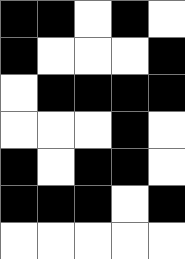[["black", "black", "white", "black", "white"], ["black", "white", "white", "white", "black"], ["white", "black", "black", "black", "black"], ["white", "white", "white", "black", "white"], ["black", "white", "black", "black", "white"], ["black", "black", "black", "white", "black"], ["white", "white", "white", "white", "white"]]